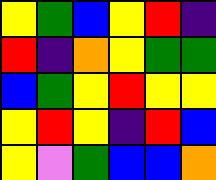[["yellow", "green", "blue", "yellow", "red", "indigo"], ["red", "indigo", "orange", "yellow", "green", "green"], ["blue", "green", "yellow", "red", "yellow", "yellow"], ["yellow", "red", "yellow", "indigo", "red", "blue"], ["yellow", "violet", "green", "blue", "blue", "orange"]]